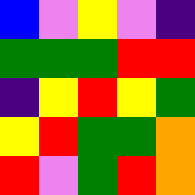[["blue", "violet", "yellow", "violet", "indigo"], ["green", "green", "green", "red", "red"], ["indigo", "yellow", "red", "yellow", "green"], ["yellow", "red", "green", "green", "orange"], ["red", "violet", "green", "red", "orange"]]